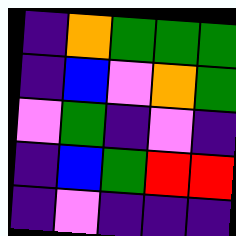[["indigo", "orange", "green", "green", "green"], ["indigo", "blue", "violet", "orange", "green"], ["violet", "green", "indigo", "violet", "indigo"], ["indigo", "blue", "green", "red", "red"], ["indigo", "violet", "indigo", "indigo", "indigo"]]